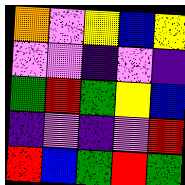[["orange", "violet", "yellow", "blue", "yellow"], ["violet", "violet", "indigo", "violet", "indigo"], ["green", "red", "green", "yellow", "blue"], ["indigo", "violet", "indigo", "violet", "red"], ["red", "blue", "green", "red", "green"]]